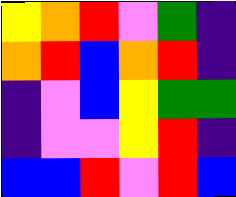[["yellow", "orange", "red", "violet", "green", "indigo"], ["orange", "red", "blue", "orange", "red", "indigo"], ["indigo", "violet", "blue", "yellow", "green", "green"], ["indigo", "violet", "violet", "yellow", "red", "indigo"], ["blue", "blue", "red", "violet", "red", "blue"]]